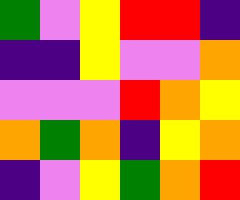[["green", "violet", "yellow", "red", "red", "indigo"], ["indigo", "indigo", "yellow", "violet", "violet", "orange"], ["violet", "violet", "violet", "red", "orange", "yellow"], ["orange", "green", "orange", "indigo", "yellow", "orange"], ["indigo", "violet", "yellow", "green", "orange", "red"]]